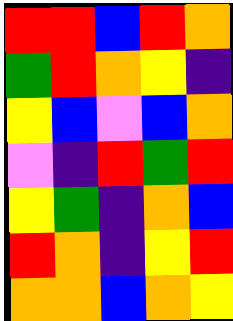[["red", "red", "blue", "red", "orange"], ["green", "red", "orange", "yellow", "indigo"], ["yellow", "blue", "violet", "blue", "orange"], ["violet", "indigo", "red", "green", "red"], ["yellow", "green", "indigo", "orange", "blue"], ["red", "orange", "indigo", "yellow", "red"], ["orange", "orange", "blue", "orange", "yellow"]]